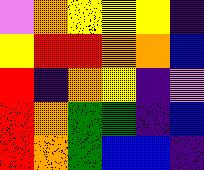[["violet", "orange", "yellow", "yellow", "yellow", "indigo"], ["yellow", "red", "red", "orange", "orange", "blue"], ["red", "indigo", "orange", "yellow", "indigo", "violet"], ["red", "orange", "green", "green", "indigo", "blue"], ["red", "orange", "green", "blue", "blue", "indigo"]]